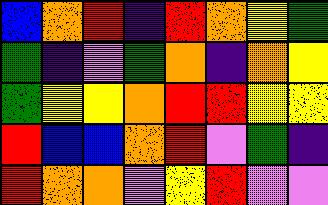[["blue", "orange", "red", "indigo", "red", "orange", "yellow", "green"], ["green", "indigo", "violet", "green", "orange", "indigo", "orange", "yellow"], ["green", "yellow", "yellow", "orange", "red", "red", "yellow", "yellow"], ["red", "blue", "blue", "orange", "red", "violet", "green", "indigo"], ["red", "orange", "orange", "violet", "yellow", "red", "violet", "violet"]]